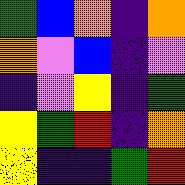[["green", "blue", "orange", "indigo", "orange"], ["orange", "violet", "blue", "indigo", "violet"], ["indigo", "violet", "yellow", "indigo", "green"], ["yellow", "green", "red", "indigo", "orange"], ["yellow", "indigo", "indigo", "green", "red"]]